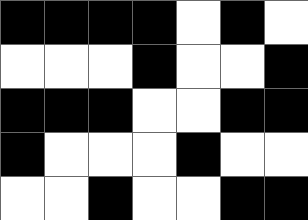[["black", "black", "black", "black", "white", "black", "white"], ["white", "white", "white", "black", "white", "white", "black"], ["black", "black", "black", "white", "white", "black", "black"], ["black", "white", "white", "white", "black", "white", "white"], ["white", "white", "black", "white", "white", "black", "black"]]